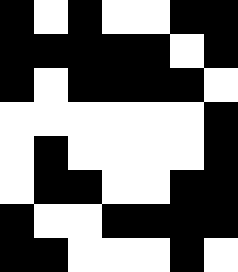[["black", "white", "black", "white", "white", "black", "black"], ["black", "black", "black", "black", "black", "white", "black"], ["black", "white", "black", "black", "black", "black", "white"], ["white", "white", "white", "white", "white", "white", "black"], ["white", "black", "white", "white", "white", "white", "black"], ["white", "black", "black", "white", "white", "black", "black"], ["black", "white", "white", "black", "black", "black", "black"], ["black", "black", "white", "white", "white", "black", "white"]]